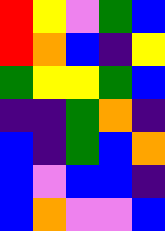[["red", "yellow", "violet", "green", "blue"], ["red", "orange", "blue", "indigo", "yellow"], ["green", "yellow", "yellow", "green", "blue"], ["indigo", "indigo", "green", "orange", "indigo"], ["blue", "indigo", "green", "blue", "orange"], ["blue", "violet", "blue", "blue", "indigo"], ["blue", "orange", "violet", "violet", "blue"]]